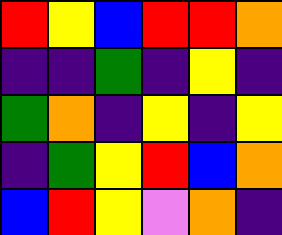[["red", "yellow", "blue", "red", "red", "orange"], ["indigo", "indigo", "green", "indigo", "yellow", "indigo"], ["green", "orange", "indigo", "yellow", "indigo", "yellow"], ["indigo", "green", "yellow", "red", "blue", "orange"], ["blue", "red", "yellow", "violet", "orange", "indigo"]]